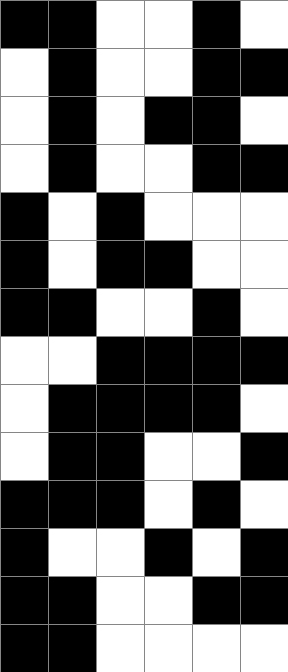[["black", "black", "white", "white", "black", "white"], ["white", "black", "white", "white", "black", "black"], ["white", "black", "white", "black", "black", "white"], ["white", "black", "white", "white", "black", "black"], ["black", "white", "black", "white", "white", "white"], ["black", "white", "black", "black", "white", "white"], ["black", "black", "white", "white", "black", "white"], ["white", "white", "black", "black", "black", "black"], ["white", "black", "black", "black", "black", "white"], ["white", "black", "black", "white", "white", "black"], ["black", "black", "black", "white", "black", "white"], ["black", "white", "white", "black", "white", "black"], ["black", "black", "white", "white", "black", "black"], ["black", "black", "white", "white", "white", "white"]]